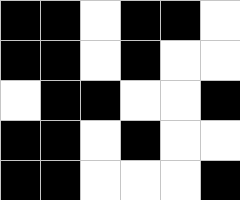[["black", "black", "white", "black", "black", "white"], ["black", "black", "white", "black", "white", "white"], ["white", "black", "black", "white", "white", "black"], ["black", "black", "white", "black", "white", "white"], ["black", "black", "white", "white", "white", "black"]]